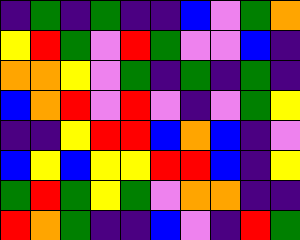[["indigo", "green", "indigo", "green", "indigo", "indigo", "blue", "violet", "green", "orange"], ["yellow", "red", "green", "violet", "red", "green", "violet", "violet", "blue", "indigo"], ["orange", "orange", "yellow", "violet", "green", "indigo", "green", "indigo", "green", "indigo"], ["blue", "orange", "red", "violet", "red", "violet", "indigo", "violet", "green", "yellow"], ["indigo", "indigo", "yellow", "red", "red", "blue", "orange", "blue", "indigo", "violet"], ["blue", "yellow", "blue", "yellow", "yellow", "red", "red", "blue", "indigo", "yellow"], ["green", "red", "green", "yellow", "green", "violet", "orange", "orange", "indigo", "indigo"], ["red", "orange", "green", "indigo", "indigo", "blue", "violet", "indigo", "red", "green"]]